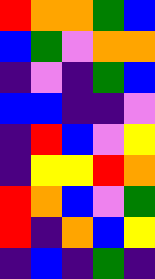[["red", "orange", "orange", "green", "blue"], ["blue", "green", "violet", "orange", "orange"], ["indigo", "violet", "indigo", "green", "blue"], ["blue", "blue", "indigo", "indigo", "violet"], ["indigo", "red", "blue", "violet", "yellow"], ["indigo", "yellow", "yellow", "red", "orange"], ["red", "orange", "blue", "violet", "green"], ["red", "indigo", "orange", "blue", "yellow"], ["indigo", "blue", "indigo", "green", "indigo"]]